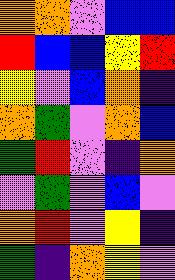[["orange", "orange", "violet", "blue", "blue"], ["red", "blue", "blue", "yellow", "red"], ["yellow", "violet", "blue", "orange", "indigo"], ["orange", "green", "violet", "orange", "blue"], ["green", "red", "violet", "indigo", "orange"], ["violet", "green", "violet", "blue", "violet"], ["orange", "red", "violet", "yellow", "indigo"], ["green", "indigo", "orange", "yellow", "violet"]]